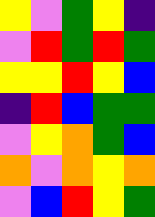[["yellow", "violet", "green", "yellow", "indigo"], ["violet", "red", "green", "red", "green"], ["yellow", "yellow", "red", "yellow", "blue"], ["indigo", "red", "blue", "green", "green"], ["violet", "yellow", "orange", "green", "blue"], ["orange", "violet", "orange", "yellow", "orange"], ["violet", "blue", "red", "yellow", "green"]]